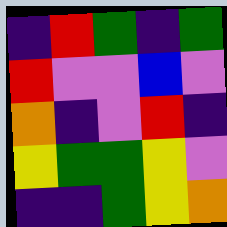[["indigo", "red", "green", "indigo", "green"], ["red", "violet", "violet", "blue", "violet"], ["orange", "indigo", "violet", "red", "indigo"], ["yellow", "green", "green", "yellow", "violet"], ["indigo", "indigo", "green", "yellow", "orange"]]